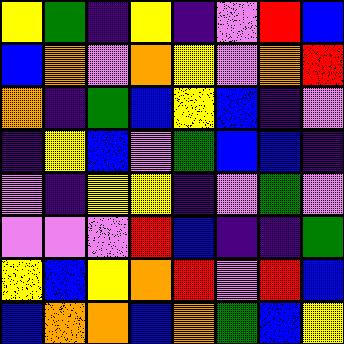[["yellow", "green", "indigo", "yellow", "indigo", "violet", "red", "blue"], ["blue", "orange", "violet", "orange", "yellow", "violet", "orange", "red"], ["orange", "indigo", "green", "blue", "yellow", "blue", "indigo", "violet"], ["indigo", "yellow", "blue", "violet", "green", "blue", "blue", "indigo"], ["violet", "indigo", "yellow", "yellow", "indigo", "violet", "green", "violet"], ["violet", "violet", "violet", "red", "blue", "indigo", "indigo", "green"], ["yellow", "blue", "yellow", "orange", "red", "violet", "red", "blue"], ["blue", "orange", "orange", "blue", "orange", "green", "blue", "yellow"]]